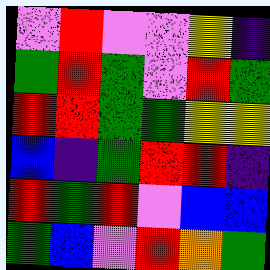[["violet", "red", "violet", "violet", "yellow", "indigo"], ["green", "red", "green", "violet", "red", "green"], ["red", "red", "green", "green", "yellow", "yellow"], ["blue", "indigo", "green", "red", "red", "indigo"], ["red", "green", "red", "violet", "blue", "blue"], ["green", "blue", "violet", "red", "orange", "green"]]